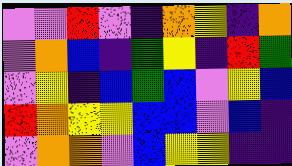[["violet", "violet", "red", "violet", "indigo", "orange", "yellow", "indigo", "orange"], ["violet", "orange", "blue", "indigo", "green", "yellow", "indigo", "red", "green"], ["violet", "yellow", "indigo", "blue", "green", "blue", "violet", "yellow", "blue"], ["red", "orange", "yellow", "yellow", "blue", "blue", "violet", "blue", "indigo"], ["violet", "orange", "orange", "violet", "blue", "yellow", "yellow", "indigo", "indigo"]]